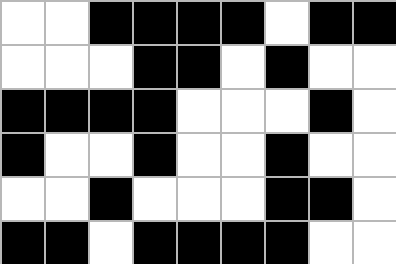[["white", "white", "black", "black", "black", "black", "white", "black", "black"], ["white", "white", "white", "black", "black", "white", "black", "white", "white"], ["black", "black", "black", "black", "white", "white", "white", "black", "white"], ["black", "white", "white", "black", "white", "white", "black", "white", "white"], ["white", "white", "black", "white", "white", "white", "black", "black", "white"], ["black", "black", "white", "black", "black", "black", "black", "white", "white"]]